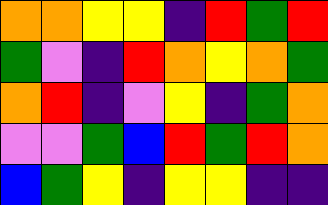[["orange", "orange", "yellow", "yellow", "indigo", "red", "green", "red"], ["green", "violet", "indigo", "red", "orange", "yellow", "orange", "green"], ["orange", "red", "indigo", "violet", "yellow", "indigo", "green", "orange"], ["violet", "violet", "green", "blue", "red", "green", "red", "orange"], ["blue", "green", "yellow", "indigo", "yellow", "yellow", "indigo", "indigo"]]